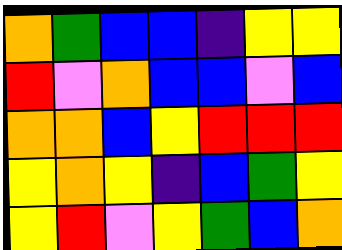[["orange", "green", "blue", "blue", "indigo", "yellow", "yellow"], ["red", "violet", "orange", "blue", "blue", "violet", "blue"], ["orange", "orange", "blue", "yellow", "red", "red", "red"], ["yellow", "orange", "yellow", "indigo", "blue", "green", "yellow"], ["yellow", "red", "violet", "yellow", "green", "blue", "orange"]]